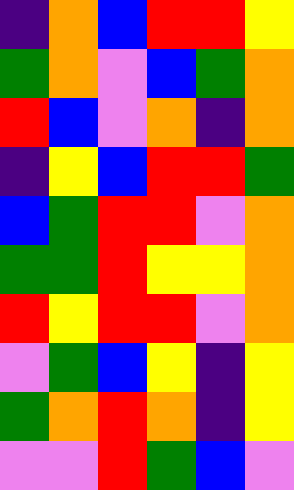[["indigo", "orange", "blue", "red", "red", "yellow"], ["green", "orange", "violet", "blue", "green", "orange"], ["red", "blue", "violet", "orange", "indigo", "orange"], ["indigo", "yellow", "blue", "red", "red", "green"], ["blue", "green", "red", "red", "violet", "orange"], ["green", "green", "red", "yellow", "yellow", "orange"], ["red", "yellow", "red", "red", "violet", "orange"], ["violet", "green", "blue", "yellow", "indigo", "yellow"], ["green", "orange", "red", "orange", "indigo", "yellow"], ["violet", "violet", "red", "green", "blue", "violet"]]